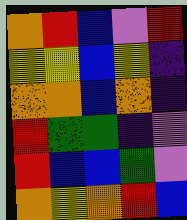[["orange", "red", "blue", "violet", "red"], ["yellow", "yellow", "blue", "yellow", "indigo"], ["orange", "orange", "blue", "orange", "indigo"], ["red", "green", "green", "indigo", "violet"], ["red", "blue", "blue", "green", "violet"], ["orange", "yellow", "orange", "red", "blue"]]